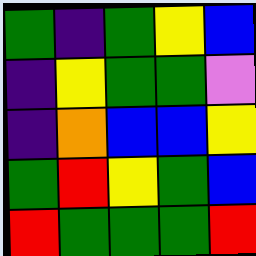[["green", "indigo", "green", "yellow", "blue"], ["indigo", "yellow", "green", "green", "violet"], ["indigo", "orange", "blue", "blue", "yellow"], ["green", "red", "yellow", "green", "blue"], ["red", "green", "green", "green", "red"]]